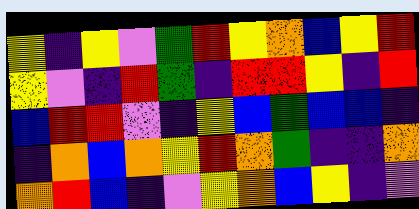[["yellow", "indigo", "yellow", "violet", "green", "red", "yellow", "orange", "blue", "yellow", "red"], ["yellow", "violet", "indigo", "red", "green", "indigo", "red", "red", "yellow", "indigo", "red"], ["blue", "red", "red", "violet", "indigo", "yellow", "blue", "green", "blue", "blue", "indigo"], ["indigo", "orange", "blue", "orange", "yellow", "red", "orange", "green", "indigo", "indigo", "orange"], ["orange", "red", "blue", "indigo", "violet", "yellow", "orange", "blue", "yellow", "indigo", "violet"]]